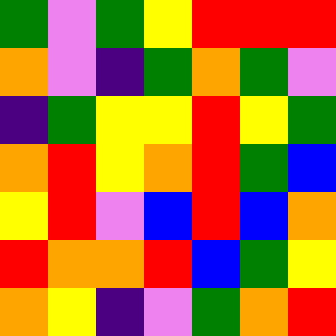[["green", "violet", "green", "yellow", "red", "red", "red"], ["orange", "violet", "indigo", "green", "orange", "green", "violet"], ["indigo", "green", "yellow", "yellow", "red", "yellow", "green"], ["orange", "red", "yellow", "orange", "red", "green", "blue"], ["yellow", "red", "violet", "blue", "red", "blue", "orange"], ["red", "orange", "orange", "red", "blue", "green", "yellow"], ["orange", "yellow", "indigo", "violet", "green", "orange", "red"]]